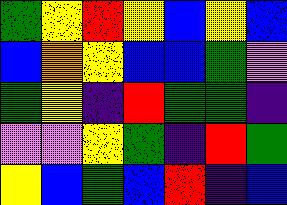[["green", "yellow", "red", "yellow", "blue", "yellow", "blue"], ["blue", "orange", "yellow", "blue", "blue", "green", "violet"], ["green", "yellow", "indigo", "red", "green", "green", "indigo"], ["violet", "violet", "yellow", "green", "indigo", "red", "green"], ["yellow", "blue", "green", "blue", "red", "indigo", "blue"]]